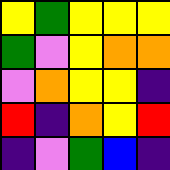[["yellow", "green", "yellow", "yellow", "yellow"], ["green", "violet", "yellow", "orange", "orange"], ["violet", "orange", "yellow", "yellow", "indigo"], ["red", "indigo", "orange", "yellow", "red"], ["indigo", "violet", "green", "blue", "indigo"]]